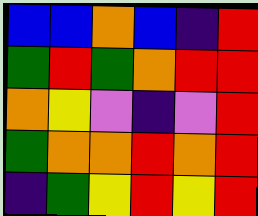[["blue", "blue", "orange", "blue", "indigo", "red"], ["green", "red", "green", "orange", "red", "red"], ["orange", "yellow", "violet", "indigo", "violet", "red"], ["green", "orange", "orange", "red", "orange", "red"], ["indigo", "green", "yellow", "red", "yellow", "red"]]